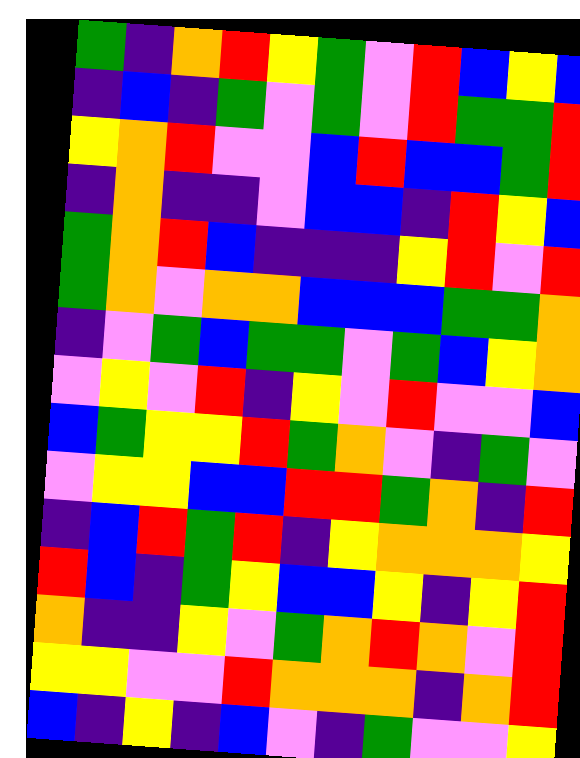[["green", "indigo", "orange", "red", "yellow", "green", "violet", "red", "blue", "yellow", "blue"], ["indigo", "blue", "indigo", "green", "violet", "green", "violet", "red", "green", "green", "red"], ["yellow", "orange", "red", "violet", "violet", "blue", "red", "blue", "blue", "green", "red"], ["indigo", "orange", "indigo", "indigo", "violet", "blue", "blue", "indigo", "red", "yellow", "blue"], ["green", "orange", "red", "blue", "indigo", "indigo", "indigo", "yellow", "red", "violet", "red"], ["green", "orange", "violet", "orange", "orange", "blue", "blue", "blue", "green", "green", "orange"], ["indigo", "violet", "green", "blue", "green", "green", "violet", "green", "blue", "yellow", "orange"], ["violet", "yellow", "violet", "red", "indigo", "yellow", "violet", "red", "violet", "violet", "blue"], ["blue", "green", "yellow", "yellow", "red", "green", "orange", "violet", "indigo", "green", "violet"], ["violet", "yellow", "yellow", "blue", "blue", "red", "red", "green", "orange", "indigo", "red"], ["indigo", "blue", "red", "green", "red", "indigo", "yellow", "orange", "orange", "orange", "yellow"], ["red", "blue", "indigo", "green", "yellow", "blue", "blue", "yellow", "indigo", "yellow", "red"], ["orange", "indigo", "indigo", "yellow", "violet", "green", "orange", "red", "orange", "violet", "red"], ["yellow", "yellow", "violet", "violet", "red", "orange", "orange", "orange", "indigo", "orange", "red"], ["blue", "indigo", "yellow", "indigo", "blue", "violet", "indigo", "green", "violet", "violet", "yellow"]]